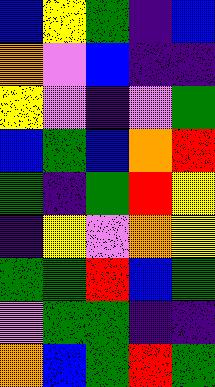[["blue", "yellow", "green", "indigo", "blue"], ["orange", "violet", "blue", "indigo", "indigo"], ["yellow", "violet", "indigo", "violet", "green"], ["blue", "green", "blue", "orange", "red"], ["green", "indigo", "green", "red", "yellow"], ["indigo", "yellow", "violet", "orange", "yellow"], ["green", "green", "red", "blue", "green"], ["violet", "green", "green", "indigo", "indigo"], ["orange", "blue", "green", "red", "green"]]